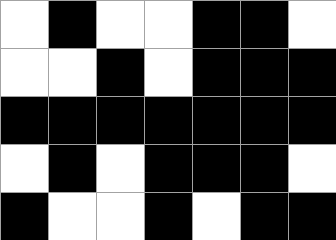[["white", "black", "white", "white", "black", "black", "white"], ["white", "white", "black", "white", "black", "black", "black"], ["black", "black", "black", "black", "black", "black", "black"], ["white", "black", "white", "black", "black", "black", "white"], ["black", "white", "white", "black", "white", "black", "black"]]